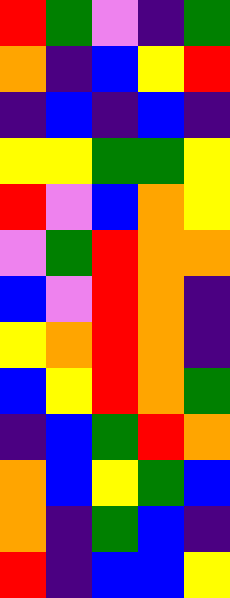[["red", "green", "violet", "indigo", "green"], ["orange", "indigo", "blue", "yellow", "red"], ["indigo", "blue", "indigo", "blue", "indigo"], ["yellow", "yellow", "green", "green", "yellow"], ["red", "violet", "blue", "orange", "yellow"], ["violet", "green", "red", "orange", "orange"], ["blue", "violet", "red", "orange", "indigo"], ["yellow", "orange", "red", "orange", "indigo"], ["blue", "yellow", "red", "orange", "green"], ["indigo", "blue", "green", "red", "orange"], ["orange", "blue", "yellow", "green", "blue"], ["orange", "indigo", "green", "blue", "indigo"], ["red", "indigo", "blue", "blue", "yellow"]]